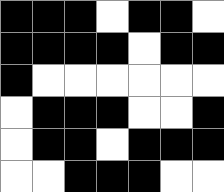[["black", "black", "black", "white", "black", "black", "white"], ["black", "black", "black", "black", "white", "black", "black"], ["black", "white", "white", "white", "white", "white", "white"], ["white", "black", "black", "black", "white", "white", "black"], ["white", "black", "black", "white", "black", "black", "black"], ["white", "white", "black", "black", "black", "white", "white"]]